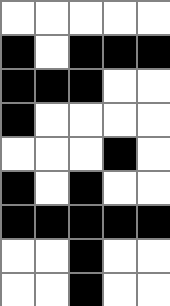[["white", "white", "white", "white", "white"], ["black", "white", "black", "black", "black"], ["black", "black", "black", "white", "white"], ["black", "white", "white", "white", "white"], ["white", "white", "white", "black", "white"], ["black", "white", "black", "white", "white"], ["black", "black", "black", "black", "black"], ["white", "white", "black", "white", "white"], ["white", "white", "black", "white", "white"]]